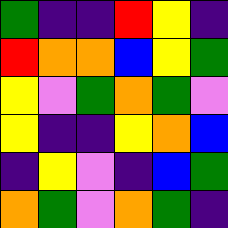[["green", "indigo", "indigo", "red", "yellow", "indigo"], ["red", "orange", "orange", "blue", "yellow", "green"], ["yellow", "violet", "green", "orange", "green", "violet"], ["yellow", "indigo", "indigo", "yellow", "orange", "blue"], ["indigo", "yellow", "violet", "indigo", "blue", "green"], ["orange", "green", "violet", "orange", "green", "indigo"]]